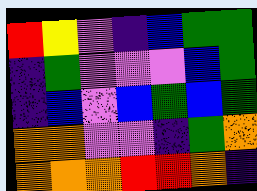[["red", "yellow", "violet", "indigo", "blue", "green", "green"], ["indigo", "green", "violet", "violet", "violet", "blue", "green"], ["indigo", "blue", "violet", "blue", "green", "blue", "green"], ["orange", "orange", "violet", "violet", "indigo", "green", "orange"], ["orange", "orange", "orange", "red", "red", "orange", "indigo"]]